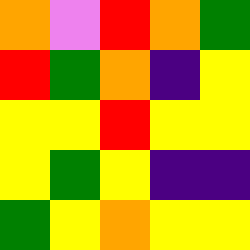[["orange", "violet", "red", "orange", "green"], ["red", "green", "orange", "indigo", "yellow"], ["yellow", "yellow", "red", "yellow", "yellow"], ["yellow", "green", "yellow", "indigo", "indigo"], ["green", "yellow", "orange", "yellow", "yellow"]]